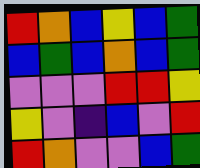[["red", "orange", "blue", "yellow", "blue", "green"], ["blue", "green", "blue", "orange", "blue", "green"], ["violet", "violet", "violet", "red", "red", "yellow"], ["yellow", "violet", "indigo", "blue", "violet", "red"], ["red", "orange", "violet", "violet", "blue", "green"]]